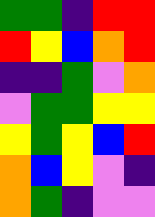[["green", "green", "indigo", "red", "red"], ["red", "yellow", "blue", "orange", "red"], ["indigo", "indigo", "green", "violet", "orange"], ["violet", "green", "green", "yellow", "yellow"], ["yellow", "green", "yellow", "blue", "red"], ["orange", "blue", "yellow", "violet", "indigo"], ["orange", "green", "indigo", "violet", "violet"]]